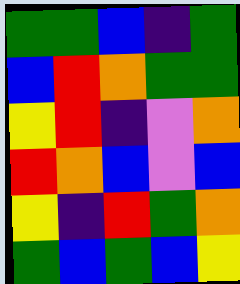[["green", "green", "blue", "indigo", "green"], ["blue", "red", "orange", "green", "green"], ["yellow", "red", "indigo", "violet", "orange"], ["red", "orange", "blue", "violet", "blue"], ["yellow", "indigo", "red", "green", "orange"], ["green", "blue", "green", "blue", "yellow"]]